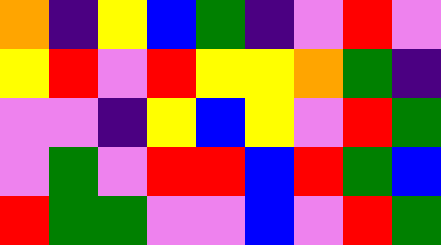[["orange", "indigo", "yellow", "blue", "green", "indigo", "violet", "red", "violet"], ["yellow", "red", "violet", "red", "yellow", "yellow", "orange", "green", "indigo"], ["violet", "violet", "indigo", "yellow", "blue", "yellow", "violet", "red", "green"], ["violet", "green", "violet", "red", "red", "blue", "red", "green", "blue"], ["red", "green", "green", "violet", "violet", "blue", "violet", "red", "green"]]